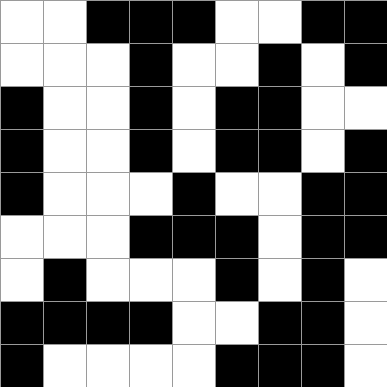[["white", "white", "black", "black", "black", "white", "white", "black", "black"], ["white", "white", "white", "black", "white", "white", "black", "white", "black"], ["black", "white", "white", "black", "white", "black", "black", "white", "white"], ["black", "white", "white", "black", "white", "black", "black", "white", "black"], ["black", "white", "white", "white", "black", "white", "white", "black", "black"], ["white", "white", "white", "black", "black", "black", "white", "black", "black"], ["white", "black", "white", "white", "white", "black", "white", "black", "white"], ["black", "black", "black", "black", "white", "white", "black", "black", "white"], ["black", "white", "white", "white", "white", "black", "black", "black", "white"]]